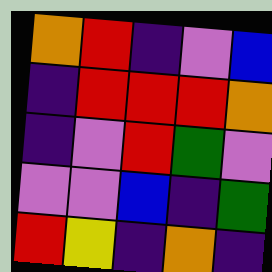[["orange", "red", "indigo", "violet", "blue"], ["indigo", "red", "red", "red", "orange"], ["indigo", "violet", "red", "green", "violet"], ["violet", "violet", "blue", "indigo", "green"], ["red", "yellow", "indigo", "orange", "indigo"]]